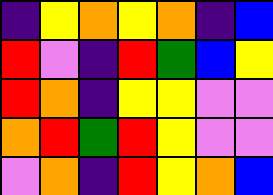[["indigo", "yellow", "orange", "yellow", "orange", "indigo", "blue"], ["red", "violet", "indigo", "red", "green", "blue", "yellow"], ["red", "orange", "indigo", "yellow", "yellow", "violet", "violet"], ["orange", "red", "green", "red", "yellow", "violet", "violet"], ["violet", "orange", "indigo", "red", "yellow", "orange", "blue"]]